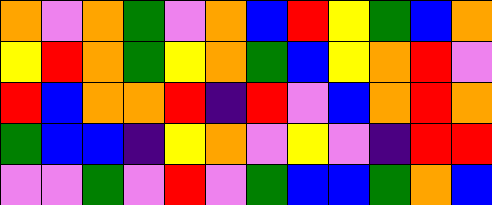[["orange", "violet", "orange", "green", "violet", "orange", "blue", "red", "yellow", "green", "blue", "orange"], ["yellow", "red", "orange", "green", "yellow", "orange", "green", "blue", "yellow", "orange", "red", "violet"], ["red", "blue", "orange", "orange", "red", "indigo", "red", "violet", "blue", "orange", "red", "orange"], ["green", "blue", "blue", "indigo", "yellow", "orange", "violet", "yellow", "violet", "indigo", "red", "red"], ["violet", "violet", "green", "violet", "red", "violet", "green", "blue", "blue", "green", "orange", "blue"]]